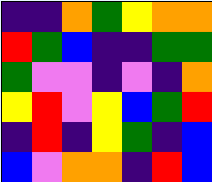[["indigo", "indigo", "orange", "green", "yellow", "orange", "orange"], ["red", "green", "blue", "indigo", "indigo", "green", "green"], ["green", "violet", "violet", "indigo", "violet", "indigo", "orange"], ["yellow", "red", "violet", "yellow", "blue", "green", "red"], ["indigo", "red", "indigo", "yellow", "green", "indigo", "blue"], ["blue", "violet", "orange", "orange", "indigo", "red", "blue"]]